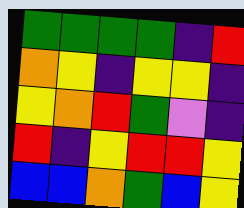[["green", "green", "green", "green", "indigo", "red"], ["orange", "yellow", "indigo", "yellow", "yellow", "indigo"], ["yellow", "orange", "red", "green", "violet", "indigo"], ["red", "indigo", "yellow", "red", "red", "yellow"], ["blue", "blue", "orange", "green", "blue", "yellow"]]